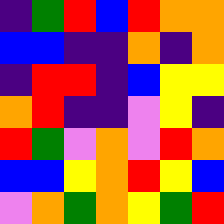[["indigo", "green", "red", "blue", "red", "orange", "orange"], ["blue", "blue", "indigo", "indigo", "orange", "indigo", "orange"], ["indigo", "red", "red", "indigo", "blue", "yellow", "yellow"], ["orange", "red", "indigo", "indigo", "violet", "yellow", "indigo"], ["red", "green", "violet", "orange", "violet", "red", "orange"], ["blue", "blue", "yellow", "orange", "red", "yellow", "blue"], ["violet", "orange", "green", "orange", "yellow", "green", "red"]]